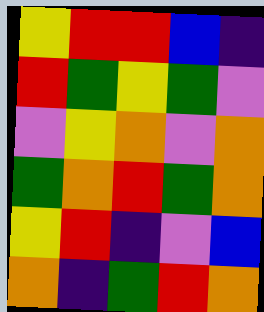[["yellow", "red", "red", "blue", "indigo"], ["red", "green", "yellow", "green", "violet"], ["violet", "yellow", "orange", "violet", "orange"], ["green", "orange", "red", "green", "orange"], ["yellow", "red", "indigo", "violet", "blue"], ["orange", "indigo", "green", "red", "orange"]]